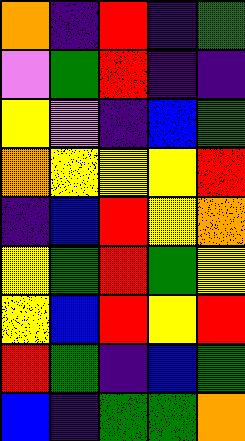[["orange", "indigo", "red", "indigo", "green"], ["violet", "green", "red", "indigo", "indigo"], ["yellow", "violet", "indigo", "blue", "green"], ["orange", "yellow", "yellow", "yellow", "red"], ["indigo", "blue", "red", "yellow", "orange"], ["yellow", "green", "red", "green", "yellow"], ["yellow", "blue", "red", "yellow", "red"], ["red", "green", "indigo", "blue", "green"], ["blue", "indigo", "green", "green", "orange"]]